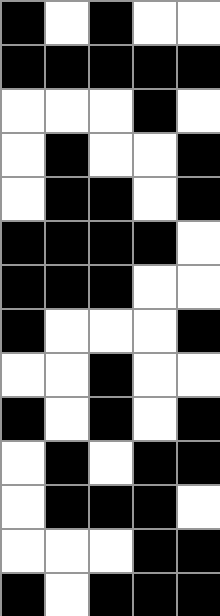[["black", "white", "black", "white", "white"], ["black", "black", "black", "black", "black"], ["white", "white", "white", "black", "white"], ["white", "black", "white", "white", "black"], ["white", "black", "black", "white", "black"], ["black", "black", "black", "black", "white"], ["black", "black", "black", "white", "white"], ["black", "white", "white", "white", "black"], ["white", "white", "black", "white", "white"], ["black", "white", "black", "white", "black"], ["white", "black", "white", "black", "black"], ["white", "black", "black", "black", "white"], ["white", "white", "white", "black", "black"], ["black", "white", "black", "black", "black"]]